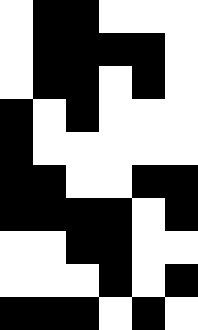[["white", "black", "black", "white", "white", "white"], ["white", "black", "black", "black", "black", "white"], ["white", "black", "black", "white", "black", "white"], ["black", "white", "black", "white", "white", "white"], ["black", "white", "white", "white", "white", "white"], ["black", "black", "white", "white", "black", "black"], ["black", "black", "black", "black", "white", "black"], ["white", "white", "black", "black", "white", "white"], ["white", "white", "white", "black", "white", "black"], ["black", "black", "black", "white", "black", "white"]]